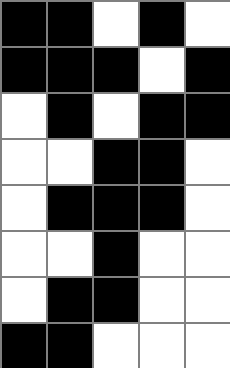[["black", "black", "white", "black", "white"], ["black", "black", "black", "white", "black"], ["white", "black", "white", "black", "black"], ["white", "white", "black", "black", "white"], ["white", "black", "black", "black", "white"], ["white", "white", "black", "white", "white"], ["white", "black", "black", "white", "white"], ["black", "black", "white", "white", "white"]]